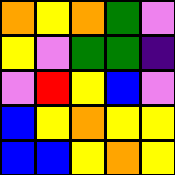[["orange", "yellow", "orange", "green", "violet"], ["yellow", "violet", "green", "green", "indigo"], ["violet", "red", "yellow", "blue", "violet"], ["blue", "yellow", "orange", "yellow", "yellow"], ["blue", "blue", "yellow", "orange", "yellow"]]